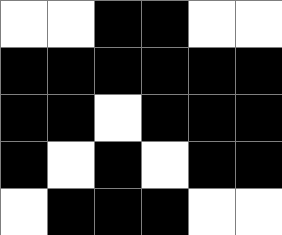[["white", "white", "black", "black", "white", "white"], ["black", "black", "black", "black", "black", "black"], ["black", "black", "white", "black", "black", "black"], ["black", "white", "black", "white", "black", "black"], ["white", "black", "black", "black", "white", "white"]]